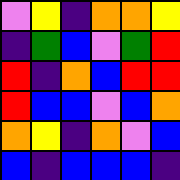[["violet", "yellow", "indigo", "orange", "orange", "yellow"], ["indigo", "green", "blue", "violet", "green", "red"], ["red", "indigo", "orange", "blue", "red", "red"], ["red", "blue", "blue", "violet", "blue", "orange"], ["orange", "yellow", "indigo", "orange", "violet", "blue"], ["blue", "indigo", "blue", "blue", "blue", "indigo"]]